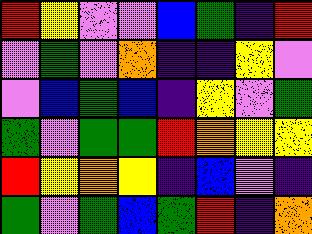[["red", "yellow", "violet", "violet", "blue", "green", "indigo", "red"], ["violet", "green", "violet", "orange", "indigo", "indigo", "yellow", "violet"], ["violet", "blue", "green", "blue", "indigo", "yellow", "violet", "green"], ["green", "violet", "green", "green", "red", "orange", "yellow", "yellow"], ["red", "yellow", "orange", "yellow", "indigo", "blue", "violet", "indigo"], ["green", "violet", "green", "blue", "green", "red", "indigo", "orange"]]